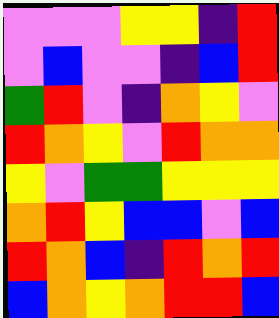[["violet", "violet", "violet", "yellow", "yellow", "indigo", "red"], ["violet", "blue", "violet", "violet", "indigo", "blue", "red"], ["green", "red", "violet", "indigo", "orange", "yellow", "violet"], ["red", "orange", "yellow", "violet", "red", "orange", "orange"], ["yellow", "violet", "green", "green", "yellow", "yellow", "yellow"], ["orange", "red", "yellow", "blue", "blue", "violet", "blue"], ["red", "orange", "blue", "indigo", "red", "orange", "red"], ["blue", "orange", "yellow", "orange", "red", "red", "blue"]]